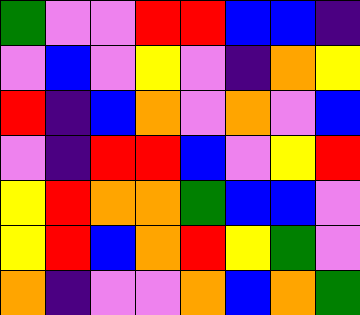[["green", "violet", "violet", "red", "red", "blue", "blue", "indigo"], ["violet", "blue", "violet", "yellow", "violet", "indigo", "orange", "yellow"], ["red", "indigo", "blue", "orange", "violet", "orange", "violet", "blue"], ["violet", "indigo", "red", "red", "blue", "violet", "yellow", "red"], ["yellow", "red", "orange", "orange", "green", "blue", "blue", "violet"], ["yellow", "red", "blue", "orange", "red", "yellow", "green", "violet"], ["orange", "indigo", "violet", "violet", "orange", "blue", "orange", "green"]]